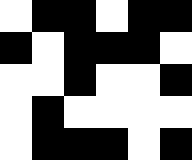[["white", "black", "black", "white", "black", "black"], ["black", "white", "black", "black", "black", "white"], ["white", "white", "black", "white", "white", "black"], ["white", "black", "white", "white", "white", "white"], ["white", "black", "black", "black", "white", "black"]]